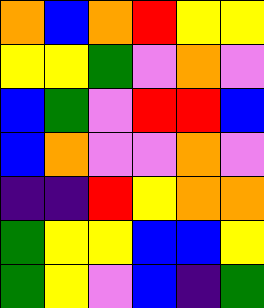[["orange", "blue", "orange", "red", "yellow", "yellow"], ["yellow", "yellow", "green", "violet", "orange", "violet"], ["blue", "green", "violet", "red", "red", "blue"], ["blue", "orange", "violet", "violet", "orange", "violet"], ["indigo", "indigo", "red", "yellow", "orange", "orange"], ["green", "yellow", "yellow", "blue", "blue", "yellow"], ["green", "yellow", "violet", "blue", "indigo", "green"]]